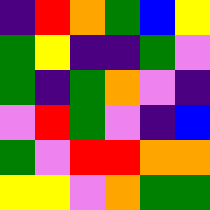[["indigo", "red", "orange", "green", "blue", "yellow"], ["green", "yellow", "indigo", "indigo", "green", "violet"], ["green", "indigo", "green", "orange", "violet", "indigo"], ["violet", "red", "green", "violet", "indigo", "blue"], ["green", "violet", "red", "red", "orange", "orange"], ["yellow", "yellow", "violet", "orange", "green", "green"]]